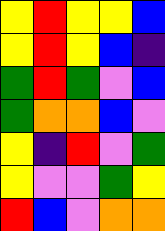[["yellow", "red", "yellow", "yellow", "blue"], ["yellow", "red", "yellow", "blue", "indigo"], ["green", "red", "green", "violet", "blue"], ["green", "orange", "orange", "blue", "violet"], ["yellow", "indigo", "red", "violet", "green"], ["yellow", "violet", "violet", "green", "yellow"], ["red", "blue", "violet", "orange", "orange"]]